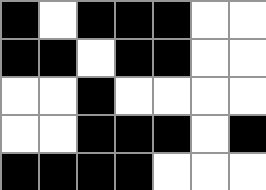[["black", "white", "black", "black", "black", "white", "white"], ["black", "black", "white", "black", "black", "white", "white"], ["white", "white", "black", "white", "white", "white", "white"], ["white", "white", "black", "black", "black", "white", "black"], ["black", "black", "black", "black", "white", "white", "white"]]